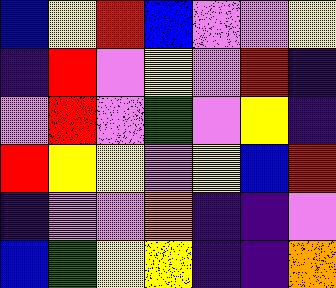[["blue", "yellow", "red", "blue", "violet", "violet", "yellow"], ["indigo", "red", "violet", "yellow", "violet", "red", "indigo"], ["violet", "red", "violet", "green", "violet", "yellow", "indigo"], ["red", "yellow", "yellow", "violet", "yellow", "blue", "red"], ["indigo", "violet", "violet", "orange", "indigo", "indigo", "violet"], ["blue", "green", "yellow", "yellow", "indigo", "indigo", "orange"]]